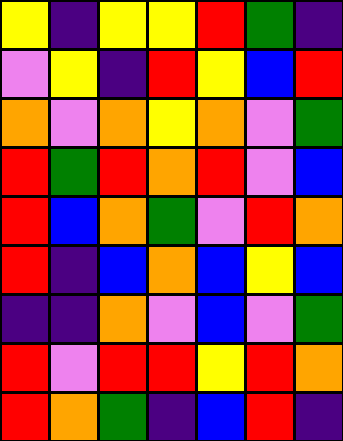[["yellow", "indigo", "yellow", "yellow", "red", "green", "indigo"], ["violet", "yellow", "indigo", "red", "yellow", "blue", "red"], ["orange", "violet", "orange", "yellow", "orange", "violet", "green"], ["red", "green", "red", "orange", "red", "violet", "blue"], ["red", "blue", "orange", "green", "violet", "red", "orange"], ["red", "indigo", "blue", "orange", "blue", "yellow", "blue"], ["indigo", "indigo", "orange", "violet", "blue", "violet", "green"], ["red", "violet", "red", "red", "yellow", "red", "orange"], ["red", "orange", "green", "indigo", "blue", "red", "indigo"]]